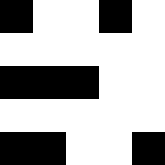[["black", "white", "white", "black", "white"], ["white", "white", "white", "white", "white"], ["black", "black", "black", "white", "white"], ["white", "white", "white", "white", "white"], ["black", "black", "white", "white", "black"]]